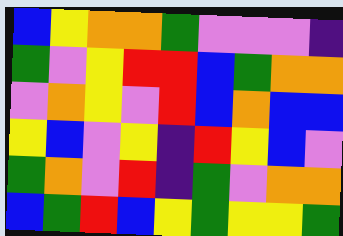[["blue", "yellow", "orange", "orange", "green", "violet", "violet", "violet", "indigo"], ["green", "violet", "yellow", "red", "red", "blue", "green", "orange", "orange"], ["violet", "orange", "yellow", "violet", "red", "blue", "orange", "blue", "blue"], ["yellow", "blue", "violet", "yellow", "indigo", "red", "yellow", "blue", "violet"], ["green", "orange", "violet", "red", "indigo", "green", "violet", "orange", "orange"], ["blue", "green", "red", "blue", "yellow", "green", "yellow", "yellow", "green"]]